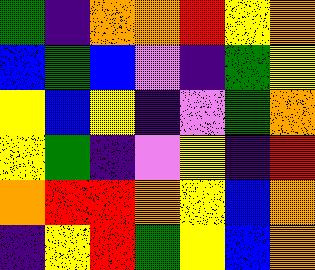[["green", "indigo", "orange", "orange", "red", "yellow", "orange"], ["blue", "green", "blue", "violet", "indigo", "green", "yellow"], ["yellow", "blue", "yellow", "indigo", "violet", "green", "orange"], ["yellow", "green", "indigo", "violet", "yellow", "indigo", "red"], ["orange", "red", "red", "orange", "yellow", "blue", "orange"], ["indigo", "yellow", "red", "green", "yellow", "blue", "orange"]]